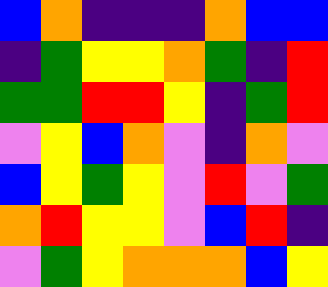[["blue", "orange", "indigo", "indigo", "indigo", "orange", "blue", "blue"], ["indigo", "green", "yellow", "yellow", "orange", "green", "indigo", "red"], ["green", "green", "red", "red", "yellow", "indigo", "green", "red"], ["violet", "yellow", "blue", "orange", "violet", "indigo", "orange", "violet"], ["blue", "yellow", "green", "yellow", "violet", "red", "violet", "green"], ["orange", "red", "yellow", "yellow", "violet", "blue", "red", "indigo"], ["violet", "green", "yellow", "orange", "orange", "orange", "blue", "yellow"]]